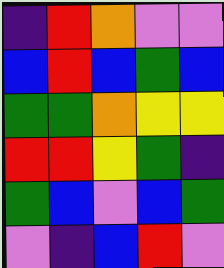[["indigo", "red", "orange", "violet", "violet"], ["blue", "red", "blue", "green", "blue"], ["green", "green", "orange", "yellow", "yellow"], ["red", "red", "yellow", "green", "indigo"], ["green", "blue", "violet", "blue", "green"], ["violet", "indigo", "blue", "red", "violet"]]